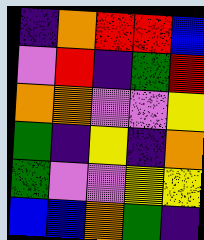[["indigo", "orange", "red", "red", "blue"], ["violet", "red", "indigo", "green", "red"], ["orange", "orange", "violet", "violet", "yellow"], ["green", "indigo", "yellow", "indigo", "orange"], ["green", "violet", "violet", "yellow", "yellow"], ["blue", "blue", "orange", "green", "indigo"]]